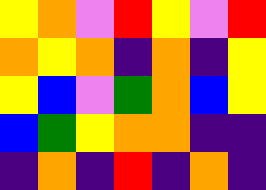[["yellow", "orange", "violet", "red", "yellow", "violet", "red"], ["orange", "yellow", "orange", "indigo", "orange", "indigo", "yellow"], ["yellow", "blue", "violet", "green", "orange", "blue", "yellow"], ["blue", "green", "yellow", "orange", "orange", "indigo", "indigo"], ["indigo", "orange", "indigo", "red", "indigo", "orange", "indigo"]]